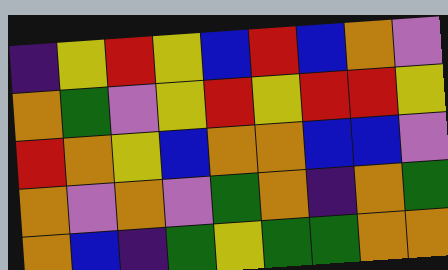[["indigo", "yellow", "red", "yellow", "blue", "red", "blue", "orange", "violet"], ["orange", "green", "violet", "yellow", "red", "yellow", "red", "red", "yellow"], ["red", "orange", "yellow", "blue", "orange", "orange", "blue", "blue", "violet"], ["orange", "violet", "orange", "violet", "green", "orange", "indigo", "orange", "green"], ["orange", "blue", "indigo", "green", "yellow", "green", "green", "orange", "orange"]]